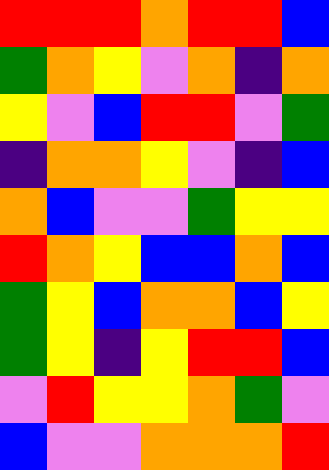[["red", "red", "red", "orange", "red", "red", "blue"], ["green", "orange", "yellow", "violet", "orange", "indigo", "orange"], ["yellow", "violet", "blue", "red", "red", "violet", "green"], ["indigo", "orange", "orange", "yellow", "violet", "indigo", "blue"], ["orange", "blue", "violet", "violet", "green", "yellow", "yellow"], ["red", "orange", "yellow", "blue", "blue", "orange", "blue"], ["green", "yellow", "blue", "orange", "orange", "blue", "yellow"], ["green", "yellow", "indigo", "yellow", "red", "red", "blue"], ["violet", "red", "yellow", "yellow", "orange", "green", "violet"], ["blue", "violet", "violet", "orange", "orange", "orange", "red"]]